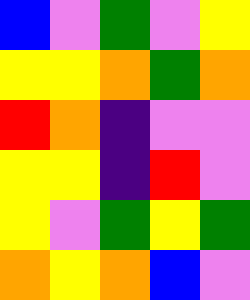[["blue", "violet", "green", "violet", "yellow"], ["yellow", "yellow", "orange", "green", "orange"], ["red", "orange", "indigo", "violet", "violet"], ["yellow", "yellow", "indigo", "red", "violet"], ["yellow", "violet", "green", "yellow", "green"], ["orange", "yellow", "orange", "blue", "violet"]]